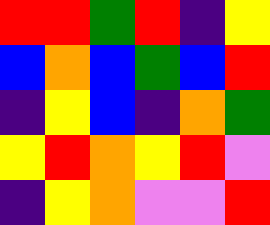[["red", "red", "green", "red", "indigo", "yellow"], ["blue", "orange", "blue", "green", "blue", "red"], ["indigo", "yellow", "blue", "indigo", "orange", "green"], ["yellow", "red", "orange", "yellow", "red", "violet"], ["indigo", "yellow", "orange", "violet", "violet", "red"]]